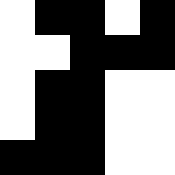[["white", "black", "black", "white", "black"], ["white", "white", "black", "black", "black"], ["white", "black", "black", "white", "white"], ["white", "black", "black", "white", "white"], ["black", "black", "black", "white", "white"]]